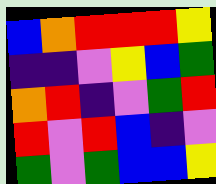[["blue", "orange", "red", "red", "red", "yellow"], ["indigo", "indigo", "violet", "yellow", "blue", "green"], ["orange", "red", "indigo", "violet", "green", "red"], ["red", "violet", "red", "blue", "indigo", "violet"], ["green", "violet", "green", "blue", "blue", "yellow"]]